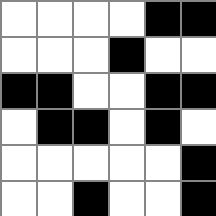[["white", "white", "white", "white", "black", "black"], ["white", "white", "white", "black", "white", "white"], ["black", "black", "white", "white", "black", "black"], ["white", "black", "black", "white", "black", "white"], ["white", "white", "white", "white", "white", "black"], ["white", "white", "black", "white", "white", "black"]]